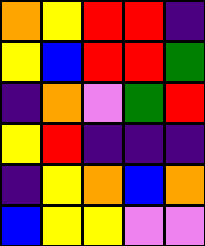[["orange", "yellow", "red", "red", "indigo"], ["yellow", "blue", "red", "red", "green"], ["indigo", "orange", "violet", "green", "red"], ["yellow", "red", "indigo", "indigo", "indigo"], ["indigo", "yellow", "orange", "blue", "orange"], ["blue", "yellow", "yellow", "violet", "violet"]]